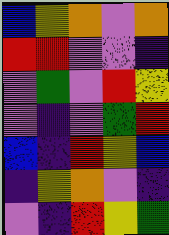[["blue", "yellow", "orange", "violet", "orange"], ["red", "red", "violet", "violet", "indigo"], ["violet", "green", "violet", "red", "yellow"], ["violet", "indigo", "violet", "green", "red"], ["blue", "indigo", "red", "yellow", "blue"], ["indigo", "yellow", "orange", "violet", "indigo"], ["violet", "indigo", "red", "yellow", "green"]]